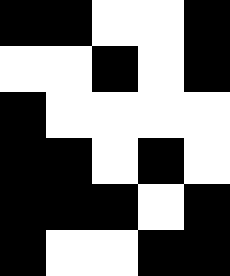[["black", "black", "white", "white", "black"], ["white", "white", "black", "white", "black"], ["black", "white", "white", "white", "white"], ["black", "black", "white", "black", "white"], ["black", "black", "black", "white", "black"], ["black", "white", "white", "black", "black"]]